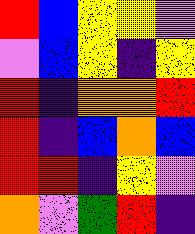[["red", "blue", "yellow", "yellow", "violet"], ["violet", "blue", "yellow", "indigo", "yellow"], ["red", "indigo", "orange", "orange", "red"], ["red", "indigo", "blue", "orange", "blue"], ["red", "red", "indigo", "yellow", "violet"], ["orange", "violet", "green", "red", "indigo"]]